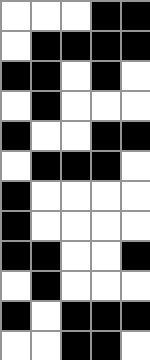[["white", "white", "white", "black", "black"], ["white", "black", "black", "black", "black"], ["black", "black", "white", "black", "white"], ["white", "black", "white", "white", "white"], ["black", "white", "white", "black", "black"], ["white", "black", "black", "black", "white"], ["black", "white", "white", "white", "white"], ["black", "white", "white", "white", "white"], ["black", "black", "white", "white", "black"], ["white", "black", "white", "white", "white"], ["black", "white", "black", "black", "black"], ["white", "white", "black", "black", "white"]]